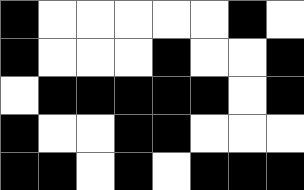[["black", "white", "white", "white", "white", "white", "black", "white"], ["black", "white", "white", "white", "black", "white", "white", "black"], ["white", "black", "black", "black", "black", "black", "white", "black"], ["black", "white", "white", "black", "black", "white", "white", "white"], ["black", "black", "white", "black", "white", "black", "black", "black"]]